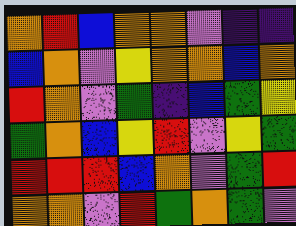[["orange", "red", "blue", "orange", "orange", "violet", "indigo", "indigo"], ["blue", "orange", "violet", "yellow", "orange", "orange", "blue", "orange"], ["red", "orange", "violet", "green", "indigo", "blue", "green", "yellow"], ["green", "orange", "blue", "yellow", "red", "violet", "yellow", "green"], ["red", "red", "red", "blue", "orange", "violet", "green", "red"], ["orange", "orange", "violet", "red", "green", "orange", "green", "violet"]]